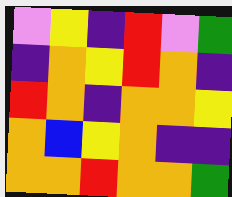[["violet", "yellow", "indigo", "red", "violet", "green"], ["indigo", "orange", "yellow", "red", "orange", "indigo"], ["red", "orange", "indigo", "orange", "orange", "yellow"], ["orange", "blue", "yellow", "orange", "indigo", "indigo"], ["orange", "orange", "red", "orange", "orange", "green"]]